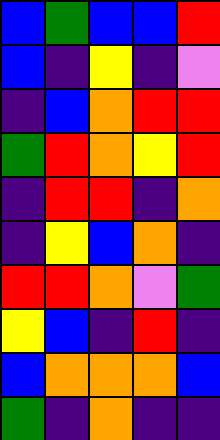[["blue", "green", "blue", "blue", "red"], ["blue", "indigo", "yellow", "indigo", "violet"], ["indigo", "blue", "orange", "red", "red"], ["green", "red", "orange", "yellow", "red"], ["indigo", "red", "red", "indigo", "orange"], ["indigo", "yellow", "blue", "orange", "indigo"], ["red", "red", "orange", "violet", "green"], ["yellow", "blue", "indigo", "red", "indigo"], ["blue", "orange", "orange", "orange", "blue"], ["green", "indigo", "orange", "indigo", "indigo"]]